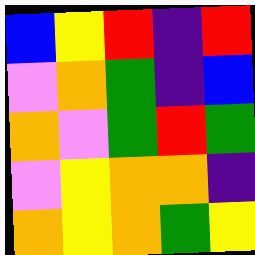[["blue", "yellow", "red", "indigo", "red"], ["violet", "orange", "green", "indigo", "blue"], ["orange", "violet", "green", "red", "green"], ["violet", "yellow", "orange", "orange", "indigo"], ["orange", "yellow", "orange", "green", "yellow"]]